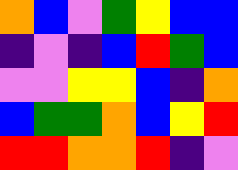[["orange", "blue", "violet", "green", "yellow", "blue", "blue"], ["indigo", "violet", "indigo", "blue", "red", "green", "blue"], ["violet", "violet", "yellow", "yellow", "blue", "indigo", "orange"], ["blue", "green", "green", "orange", "blue", "yellow", "red"], ["red", "red", "orange", "orange", "red", "indigo", "violet"]]